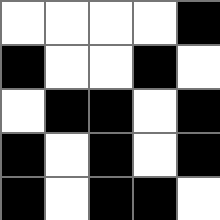[["white", "white", "white", "white", "black"], ["black", "white", "white", "black", "white"], ["white", "black", "black", "white", "black"], ["black", "white", "black", "white", "black"], ["black", "white", "black", "black", "white"]]